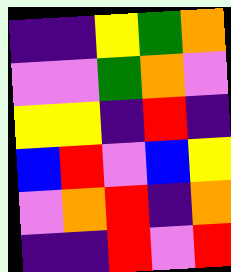[["indigo", "indigo", "yellow", "green", "orange"], ["violet", "violet", "green", "orange", "violet"], ["yellow", "yellow", "indigo", "red", "indigo"], ["blue", "red", "violet", "blue", "yellow"], ["violet", "orange", "red", "indigo", "orange"], ["indigo", "indigo", "red", "violet", "red"]]